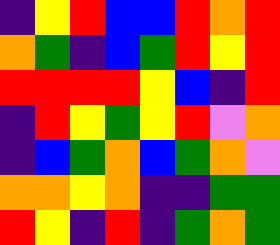[["indigo", "yellow", "red", "blue", "blue", "red", "orange", "red"], ["orange", "green", "indigo", "blue", "green", "red", "yellow", "red"], ["red", "red", "red", "red", "yellow", "blue", "indigo", "red"], ["indigo", "red", "yellow", "green", "yellow", "red", "violet", "orange"], ["indigo", "blue", "green", "orange", "blue", "green", "orange", "violet"], ["orange", "orange", "yellow", "orange", "indigo", "indigo", "green", "green"], ["red", "yellow", "indigo", "red", "indigo", "green", "orange", "green"]]